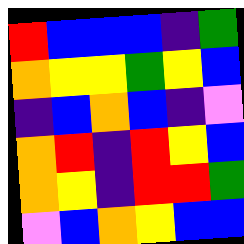[["red", "blue", "blue", "blue", "indigo", "green"], ["orange", "yellow", "yellow", "green", "yellow", "blue"], ["indigo", "blue", "orange", "blue", "indigo", "violet"], ["orange", "red", "indigo", "red", "yellow", "blue"], ["orange", "yellow", "indigo", "red", "red", "green"], ["violet", "blue", "orange", "yellow", "blue", "blue"]]